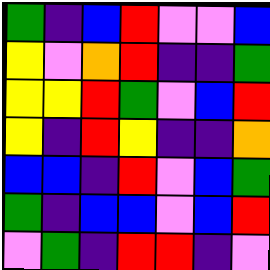[["green", "indigo", "blue", "red", "violet", "violet", "blue"], ["yellow", "violet", "orange", "red", "indigo", "indigo", "green"], ["yellow", "yellow", "red", "green", "violet", "blue", "red"], ["yellow", "indigo", "red", "yellow", "indigo", "indigo", "orange"], ["blue", "blue", "indigo", "red", "violet", "blue", "green"], ["green", "indigo", "blue", "blue", "violet", "blue", "red"], ["violet", "green", "indigo", "red", "red", "indigo", "violet"]]